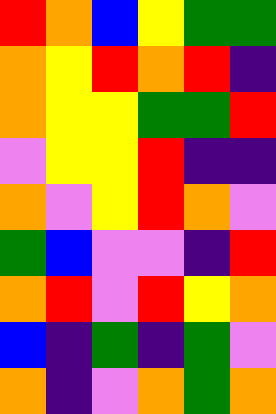[["red", "orange", "blue", "yellow", "green", "green"], ["orange", "yellow", "red", "orange", "red", "indigo"], ["orange", "yellow", "yellow", "green", "green", "red"], ["violet", "yellow", "yellow", "red", "indigo", "indigo"], ["orange", "violet", "yellow", "red", "orange", "violet"], ["green", "blue", "violet", "violet", "indigo", "red"], ["orange", "red", "violet", "red", "yellow", "orange"], ["blue", "indigo", "green", "indigo", "green", "violet"], ["orange", "indigo", "violet", "orange", "green", "orange"]]